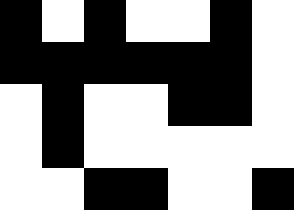[["black", "white", "black", "white", "white", "black", "white"], ["black", "black", "black", "black", "black", "black", "white"], ["white", "black", "white", "white", "black", "black", "white"], ["white", "black", "white", "white", "white", "white", "white"], ["white", "white", "black", "black", "white", "white", "black"]]